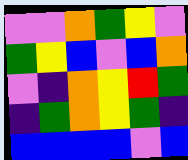[["violet", "violet", "orange", "green", "yellow", "violet"], ["green", "yellow", "blue", "violet", "blue", "orange"], ["violet", "indigo", "orange", "yellow", "red", "green"], ["indigo", "green", "orange", "yellow", "green", "indigo"], ["blue", "blue", "blue", "blue", "violet", "blue"]]